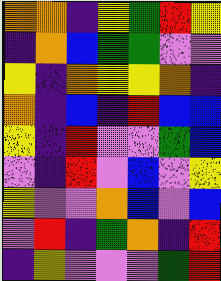[["orange", "orange", "indigo", "yellow", "green", "red", "yellow"], ["indigo", "orange", "blue", "green", "green", "violet", "violet"], ["yellow", "indigo", "orange", "yellow", "yellow", "orange", "indigo"], ["orange", "indigo", "blue", "indigo", "red", "blue", "blue"], ["yellow", "indigo", "red", "violet", "violet", "green", "blue"], ["violet", "indigo", "red", "violet", "blue", "violet", "yellow"], ["yellow", "violet", "violet", "orange", "blue", "violet", "blue"], ["violet", "red", "indigo", "green", "orange", "indigo", "red"], ["indigo", "yellow", "violet", "violet", "violet", "green", "red"]]